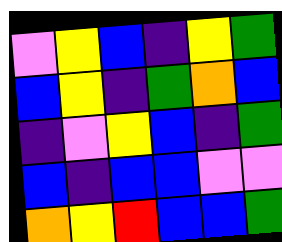[["violet", "yellow", "blue", "indigo", "yellow", "green"], ["blue", "yellow", "indigo", "green", "orange", "blue"], ["indigo", "violet", "yellow", "blue", "indigo", "green"], ["blue", "indigo", "blue", "blue", "violet", "violet"], ["orange", "yellow", "red", "blue", "blue", "green"]]